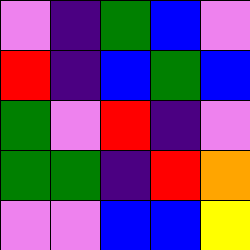[["violet", "indigo", "green", "blue", "violet"], ["red", "indigo", "blue", "green", "blue"], ["green", "violet", "red", "indigo", "violet"], ["green", "green", "indigo", "red", "orange"], ["violet", "violet", "blue", "blue", "yellow"]]